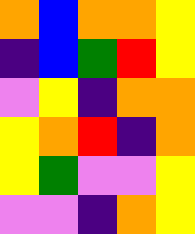[["orange", "blue", "orange", "orange", "yellow"], ["indigo", "blue", "green", "red", "yellow"], ["violet", "yellow", "indigo", "orange", "orange"], ["yellow", "orange", "red", "indigo", "orange"], ["yellow", "green", "violet", "violet", "yellow"], ["violet", "violet", "indigo", "orange", "yellow"]]